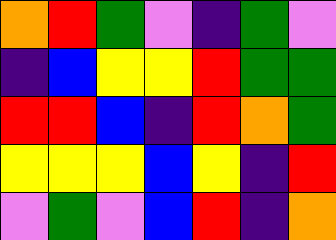[["orange", "red", "green", "violet", "indigo", "green", "violet"], ["indigo", "blue", "yellow", "yellow", "red", "green", "green"], ["red", "red", "blue", "indigo", "red", "orange", "green"], ["yellow", "yellow", "yellow", "blue", "yellow", "indigo", "red"], ["violet", "green", "violet", "blue", "red", "indigo", "orange"]]